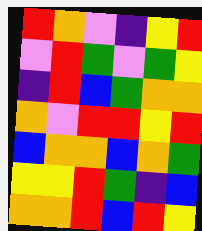[["red", "orange", "violet", "indigo", "yellow", "red"], ["violet", "red", "green", "violet", "green", "yellow"], ["indigo", "red", "blue", "green", "orange", "orange"], ["orange", "violet", "red", "red", "yellow", "red"], ["blue", "orange", "orange", "blue", "orange", "green"], ["yellow", "yellow", "red", "green", "indigo", "blue"], ["orange", "orange", "red", "blue", "red", "yellow"]]